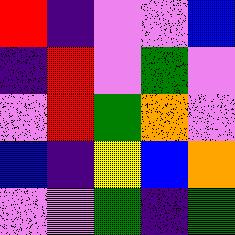[["red", "indigo", "violet", "violet", "blue"], ["indigo", "red", "violet", "green", "violet"], ["violet", "red", "green", "orange", "violet"], ["blue", "indigo", "yellow", "blue", "orange"], ["violet", "violet", "green", "indigo", "green"]]